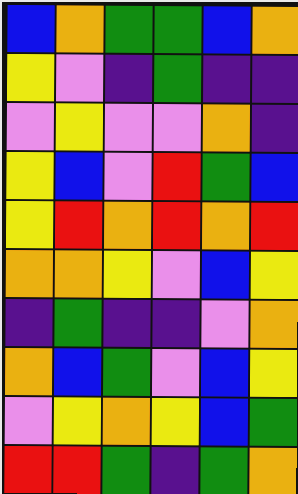[["blue", "orange", "green", "green", "blue", "orange"], ["yellow", "violet", "indigo", "green", "indigo", "indigo"], ["violet", "yellow", "violet", "violet", "orange", "indigo"], ["yellow", "blue", "violet", "red", "green", "blue"], ["yellow", "red", "orange", "red", "orange", "red"], ["orange", "orange", "yellow", "violet", "blue", "yellow"], ["indigo", "green", "indigo", "indigo", "violet", "orange"], ["orange", "blue", "green", "violet", "blue", "yellow"], ["violet", "yellow", "orange", "yellow", "blue", "green"], ["red", "red", "green", "indigo", "green", "orange"]]